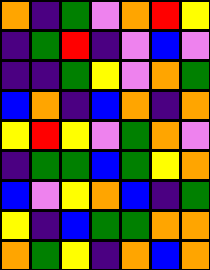[["orange", "indigo", "green", "violet", "orange", "red", "yellow"], ["indigo", "green", "red", "indigo", "violet", "blue", "violet"], ["indigo", "indigo", "green", "yellow", "violet", "orange", "green"], ["blue", "orange", "indigo", "blue", "orange", "indigo", "orange"], ["yellow", "red", "yellow", "violet", "green", "orange", "violet"], ["indigo", "green", "green", "blue", "green", "yellow", "orange"], ["blue", "violet", "yellow", "orange", "blue", "indigo", "green"], ["yellow", "indigo", "blue", "green", "green", "orange", "orange"], ["orange", "green", "yellow", "indigo", "orange", "blue", "orange"]]